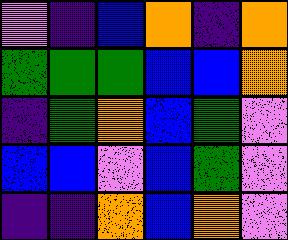[["violet", "indigo", "blue", "orange", "indigo", "orange"], ["green", "green", "green", "blue", "blue", "orange"], ["indigo", "green", "orange", "blue", "green", "violet"], ["blue", "blue", "violet", "blue", "green", "violet"], ["indigo", "indigo", "orange", "blue", "orange", "violet"]]